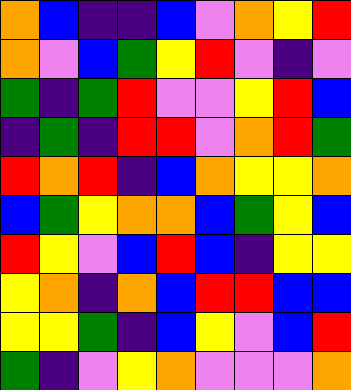[["orange", "blue", "indigo", "indigo", "blue", "violet", "orange", "yellow", "red"], ["orange", "violet", "blue", "green", "yellow", "red", "violet", "indigo", "violet"], ["green", "indigo", "green", "red", "violet", "violet", "yellow", "red", "blue"], ["indigo", "green", "indigo", "red", "red", "violet", "orange", "red", "green"], ["red", "orange", "red", "indigo", "blue", "orange", "yellow", "yellow", "orange"], ["blue", "green", "yellow", "orange", "orange", "blue", "green", "yellow", "blue"], ["red", "yellow", "violet", "blue", "red", "blue", "indigo", "yellow", "yellow"], ["yellow", "orange", "indigo", "orange", "blue", "red", "red", "blue", "blue"], ["yellow", "yellow", "green", "indigo", "blue", "yellow", "violet", "blue", "red"], ["green", "indigo", "violet", "yellow", "orange", "violet", "violet", "violet", "orange"]]